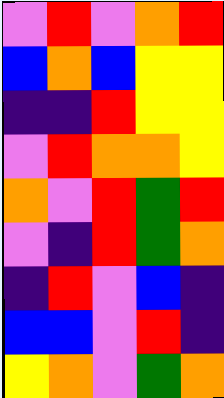[["violet", "red", "violet", "orange", "red"], ["blue", "orange", "blue", "yellow", "yellow"], ["indigo", "indigo", "red", "yellow", "yellow"], ["violet", "red", "orange", "orange", "yellow"], ["orange", "violet", "red", "green", "red"], ["violet", "indigo", "red", "green", "orange"], ["indigo", "red", "violet", "blue", "indigo"], ["blue", "blue", "violet", "red", "indigo"], ["yellow", "orange", "violet", "green", "orange"]]